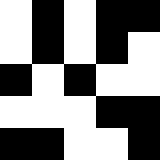[["white", "black", "white", "black", "black"], ["white", "black", "white", "black", "white"], ["black", "white", "black", "white", "white"], ["white", "white", "white", "black", "black"], ["black", "black", "white", "white", "black"]]